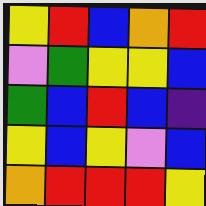[["yellow", "red", "blue", "orange", "red"], ["violet", "green", "yellow", "yellow", "blue"], ["green", "blue", "red", "blue", "indigo"], ["yellow", "blue", "yellow", "violet", "blue"], ["orange", "red", "red", "red", "yellow"]]